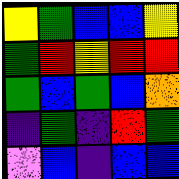[["yellow", "green", "blue", "blue", "yellow"], ["green", "red", "yellow", "red", "red"], ["green", "blue", "green", "blue", "orange"], ["indigo", "green", "indigo", "red", "green"], ["violet", "blue", "indigo", "blue", "blue"]]